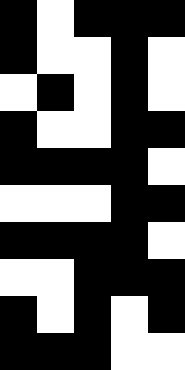[["black", "white", "black", "black", "black"], ["black", "white", "white", "black", "white"], ["white", "black", "white", "black", "white"], ["black", "white", "white", "black", "black"], ["black", "black", "black", "black", "white"], ["white", "white", "white", "black", "black"], ["black", "black", "black", "black", "white"], ["white", "white", "black", "black", "black"], ["black", "white", "black", "white", "black"], ["black", "black", "black", "white", "white"]]